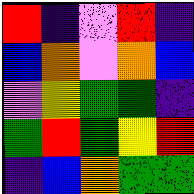[["red", "indigo", "violet", "red", "indigo"], ["blue", "orange", "violet", "orange", "blue"], ["violet", "yellow", "green", "green", "indigo"], ["green", "red", "green", "yellow", "red"], ["indigo", "blue", "orange", "green", "green"]]